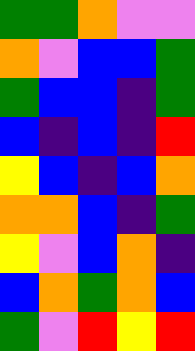[["green", "green", "orange", "violet", "violet"], ["orange", "violet", "blue", "blue", "green"], ["green", "blue", "blue", "indigo", "green"], ["blue", "indigo", "blue", "indigo", "red"], ["yellow", "blue", "indigo", "blue", "orange"], ["orange", "orange", "blue", "indigo", "green"], ["yellow", "violet", "blue", "orange", "indigo"], ["blue", "orange", "green", "orange", "blue"], ["green", "violet", "red", "yellow", "red"]]